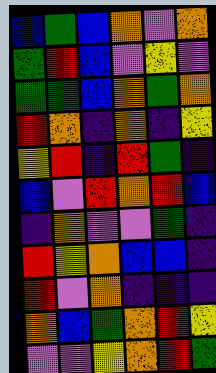[["blue", "green", "blue", "orange", "violet", "orange"], ["green", "red", "blue", "violet", "yellow", "violet"], ["green", "green", "blue", "orange", "green", "orange"], ["red", "orange", "indigo", "orange", "indigo", "yellow"], ["yellow", "red", "indigo", "red", "green", "indigo"], ["blue", "violet", "red", "orange", "red", "blue"], ["indigo", "orange", "violet", "violet", "green", "indigo"], ["red", "yellow", "orange", "blue", "blue", "indigo"], ["red", "violet", "orange", "indigo", "indigo", "indigo"], ["orange", "blue", "green", "orange", "red", "yellow"], ["violet", "violet", "yellow", "orange", "red", "green"]]